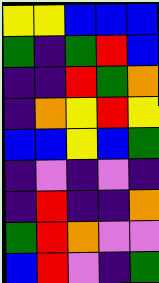[["yellow", "yellow", "blue", "blue", "blue"], ["green", "indigo", "green", "red", "blue"], ["indigo", "indigo", "red", "green", "orange"], ["indigo", "orange", "yellow", "red", "yellow"], ["blue", "blue", "yellow", "blue", "green"], ["indigo", "violet", "indigo", "violet", "indigo"], ["indigo", "red", "indigo", "indigo", "orange"], ["green", "red", "orange", "violet", "violet"], ["blue", "red", "violet", "indigo", "green"]]